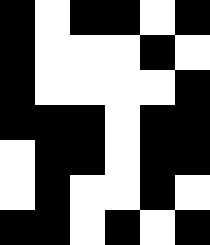[["black", "white", "black", "black", "white", "black"], ["black", "white", "white", "white", "black", "white"], ["black", "white", "white", "white", "white", "black"], ["black", "black", "black", "white", "black", "black"], ["white", "black", "black", "white", "black", "black"], ["white", "black", "white", "white", "black", "white"], ["black", "black", "white", "black", "white", "black"]]